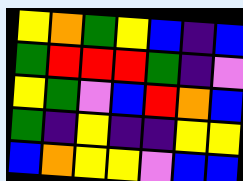[["yellow", "orange", "green", "yellow", "blue", "indigo", "blue"], ["green", "red", "red", "red", "green", "indigo", "violet"], ["yellow", "green", "violet", "blue", "red", "orange", "blue"], ["green", "indigo", "yellow", "indigo", "indigo", "yellow", "yellow"], ["blue", "orange", "yellow", "yellow", "violet", "blue", "blue"]]